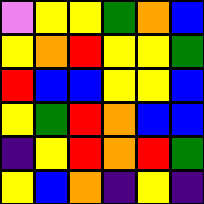[["violet", "yellow", "yellow", "green", "orange", "blue"], ["yellow", "orange", "red", "yellow", "yellow", "green"], ["red", "blue", "blue", "yellow", "yellow", "blue"], ["yellow", "green", "red", "orange", "blue", "blue"], ["indigo", "yellow", "red", "orange", "red", "green"], ["yellow", "blue", "orange", "indigo", "yellow", "indigo"]]